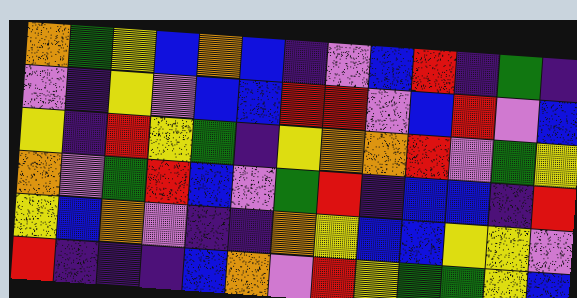[["orange", "green", "yellow", "blue", "orange", "blue", "indigo", "violet", "blue", "red", "indigo", "green", "indigo"], ["violet", "indigo", "yellow", "violet", "blue", "blue", "red", "red", "violet", "blue", "red", "violet", "blue"], ["yellow", "indigo", "red", "yellow", "green", "indigo", "yellow", "orange", "orange", "red", "violet", "green", "yellow"], ["orange", "violet", "green", "red", "blue", "violet", "green", "red", "indigo", "blue", "blue", "indigo", "red"], ["yellow", "blue", "orange", "violet", "indigo", "indigo", "orange", "yellow", "blue", "blue", "yellow", "yellow", "violet"], ["red", "indigo", "indigo", "indigo", "blue", "orange", "violet", "red", "yellow", "green", "green", "yellow", "blue"]]